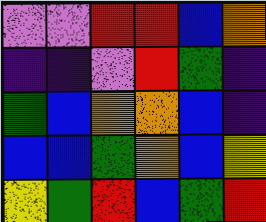[["violet", "violet", "red", "red", "blue", "orange"], ["indigo", "indigo", "violet", "red", "green", "indigo"], ["green", "blue", "orange", "orange", "blue", "indigo"], ["blue", "blue", "green", "orange", "blue", "yellow"], ["yellow", "green", "red", "blue", "green", "red"]]